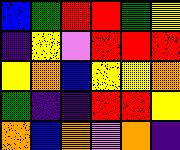[["blue", "green", "red", "red", "green", "yellow"], ["indigo", "yellow", "violet", "red", "red", "red"], ["yellow", "orange", "blue", "yellow", "yellow", "orange"], ["green", "indigo", "indigo", "red", "red", "yellow"], ["orange", "blue", "orange", "violet", "orange", "indigo"]]